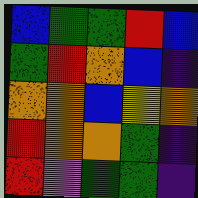[["blue", "green", "green", "red", "blue"], ["green", "red", "orange", "blue", "indigo"], ["orange", "orange", "blue", "yellow", "orange"], ["red", "orange", "orange", "green", "indigo"], ["red", "violet", "green", "green", "indigo"]]